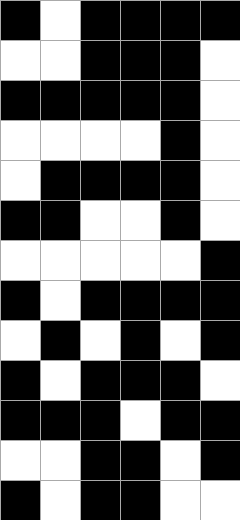[["black", "white", "black", "black", "black", "black"], ["white", "white", "black", "black", "black", "white"], ["black", "black", "black", "black", "black", "white"], ["white", "white", "white", "white", "black", "white"], ["white", "black", "black", "black", "black", "white"], ["black", "black", "white", "white", "black", "white"], ["white", "white", "white", "white", "white", "black"], ["black", "white", "black", "black", "black", "black"], ["white", "black", "white", "black", "white", "black"], ["black", "white", "black", "black", "black", "white"], ["black", "black", "black", "white", "black", "black"], ["white", "white", "black", "black", "white", "black"], ["black", "white", "black", "black", "white", "white"]]